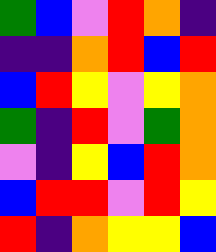[["green", "blue", "violet", "red", "orange", "indigo"], ["indigo", "indigo", "orange", "red", "blue", "red"], ["blue", "red", "yellow", "violet", "yellow", "orange"], ["green", "indigo", "red", "violet", "green", "orange"], ["violet", "indigo", "yellow", "blue", "red", "orange"], ["blue", "red", "red", "violet", "red", "yellow"], ["red", "indigo", "orange", "yellow", "yellow", "blue"]]